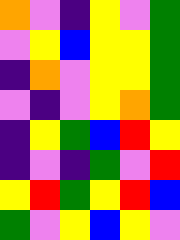[["orange", "violet", "indigo", "yellow", "violet", "green"], ["violet", "yellow", "blue", "yellow", "yellow", "green"], ["indigo", "orange", "violet", "yellow", "yellow", "green"], ["violet", "indigo", "violet", "yellow", "orange", "green"], ["indigo", "yellow", "green", "blue", "red", "yellow"], ["indigo", "violet", "indigo", "green", "violet", "red"], ["yellow", "red", "green", "yellow", "red", "blue"], ["green", "violet", "yellow", "blue", "yellow", "violet"]]